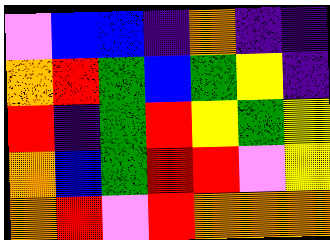[["violet", "blue", "blue", "indigo", "orange", "indigo", "indigo"], ["orange", "red", "green", "blue", "green", "yellow", "indigo"], ["red", "indigo", "green", "red", "yellow", "green", "yellow"], ["orange", "blue", "green", "red", "red", "violet", "yellow"], ["orange", "red", "violet", "red", "orange", "orange", "orange"]]